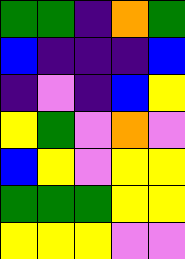[["green", "green", "indigo", "orange", "green"], ["blue", "indigo", "indigo", "indigo", "blue"], ["indigo", "violet", "indigo", "blue", "yellow"], ["yellow", "green", "violet", "orange", "violet"], ["blue", "yellow", "violet", "yellow", "yellow"], ["green", "green", "green", "yellow", "yellow"], ["yellow", "yellow", "yellow", "violet", "violet"]]